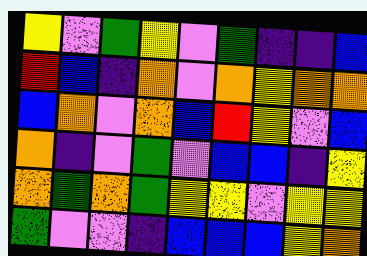[["yellow", "violet", "green", "yellow", "violet", "green", "indigo", "indigo", "blue"], ["red", "blue", "indigo", "orange", "violet", "orange", "yellow", "orange", "orange"], ["blue", "orange", "violet", "orange", "blue", "red", "yellow", "violet", "blue"], ["orange", "indigo", "violet", "green", "violet", "blue", "blue", "indigo", "yellow"], ["orange", "green", "orange", "green", "yellow", "yellow", "violet", "yellow", "yellow"], ["green", "violet", "violet", "indigo", "blue", "blue", "blue", "yellow", "orange"]]